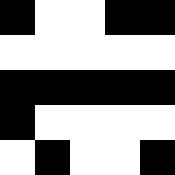[["black", "white", "white", "black", "black"], ["white", "white", "white", "white", "white"], ["black", "black", "black", "black", "black"], ["black", "white", "white", "white", "white"], ["white", "black", "white", "white", "black"]]